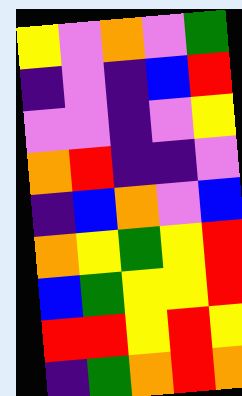[["yellow", "violet", "orange", "violet", "green"], ["indigo", "violet", "indigo", "blue", "red"], ["violet", "violet", "indigo", "violet", "yellow"], ["orange", "red", "indigo", "indigo", "violet"], ["indigo", "blue", "orange", "violet", "blue"], ["orange", "yellow", "green", "yellow", "red"], ["blue", "green", "yellow", "yellow", "red"], ["red", "red", "yellow", "red", "yellow"], ["indigo", "green", "orange", "red", "orange"]]